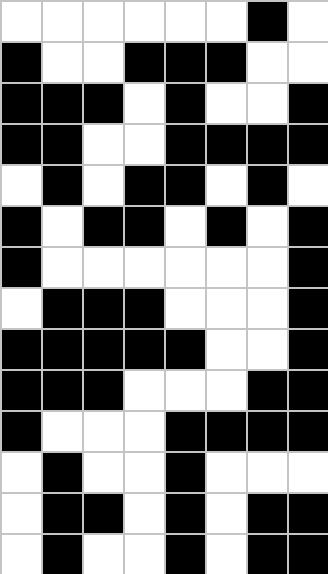[["white", "white", "white", "white", "white", "white", "black", "white"], ["black", "white", "white", "black", "black", "black", "white", "white"], ["black", "black", "black", "white", "black", "white", "white", "black"], ["black", "black", "white", "white", "black", "black", "black", "black"], ["white", "black", "white", "black", "black", "white", "black", "white"], ["black", "white", "black", "black", "white", "black", "white", "black"], ["black", "white", "white", "white", "white", "white", "white", "black"], ["white", "black", "black", "black", "white", "white", "white", "black"], ["black", "black", "black", "black", "black", "white", "white", "black"], ["black", "black", "black", "white", "white", "white", "black", "black"], ["black", "white", "white", "white", "black", "black", "black", "black"], ["white", "black", "white", "white", "black", "white", "white", "white"], ["white", "black", "black", "white", "black", "white", "black", "black"], ["white", "black", "white", "white", "black", "white", "black", "black"]]